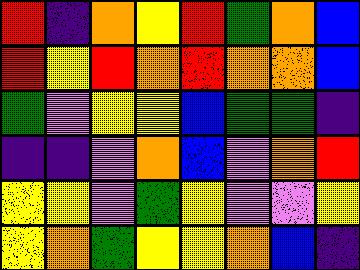[["red", "indigo", "orange", "yellow", "red", "green", "orange", "blue"], ["red", "yellow", "red", "orange", "red", "orange", "orange", "blue"], ["green", "violet", "yellow", "yellow", "blue", "green", "green", "indigo"], ["indigo", "indigo", "violet", "orange", "blue", "violet", "orange", "red"], ["yellow", "yellow", "violet", "green", "yellow", "violet", "violet", "yellow"], ["yellow", "orange", "green", "yellow", "yellow", "orange", "blue", "indigo"]]